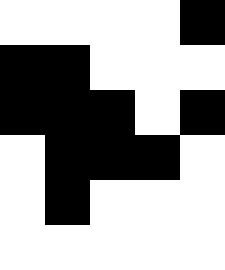[["white", "white", "white", "white", "black"], ["black", "black", "white", "white", "white"], ["black", "black", "black", "white", "black"], ["white", "black", "black", "black", "white"], ["white", "black", "white", "white", "white"], ["white", "white", "white", "white", "white"]]